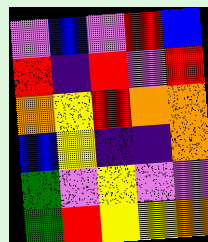[["violet", "blue", "violet", "red", "blue"], ["red", "indigo", "red", "violet", "red"], ["orange", "yellow", "red", "orange", "orange"], ["blue", "yellow", "indigo", "indigo", "orange"], ["green", "violet", "yellow", "violet", "violet"], ["green", "red", "yellow", "yellow", "orange"]]